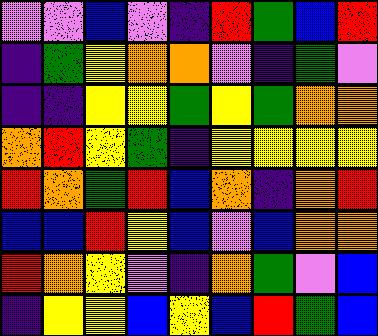[["violet", "violet", "blue", "violet", "indigo", "red", "green", "blue", "red"], ["indigo", "green", "yellow", "orange", "orange", "violet", "indigo", "green", "violet"], ["indigo", "indigo", "yellow", "yellow", "green", "yellow", "green", "orange", "orange"], ["orange", "red", "yellow", "green", "indigo", "yellow", "yellow", "yellow", "yellow"], ["red", "orange", "green", "red", "blue", "orange", "indigo", "orange", "red"], ["blue", "blue", "red", "yellow", "blue", "violet", "blue", "orange", "orange"], ["red", "orange", "yellow", "violet", "indigo", "orange", "green", "violet", "blue"], ["indigo", "yellow", "yellow", "blue", "yellow", "blue", "red", "green", "blue"]]